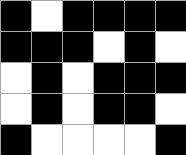[["black", "white", "black", "black", "black", "black"], ["black", "black", "black", "white", "black", "white"], ["white", "black", "white", "black", "black", "black"], ["white", "black", "white", "black", "black", "white"], ["black", "white", "white", "white", "white", "black"]]